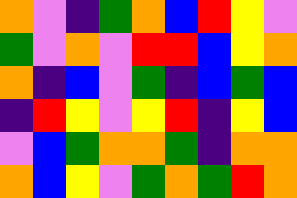[["orange", "violet", "indigo", "green", "orange", "blue", "red", "yellow", "violet"], ["green", "violet", "orange", "violet", "red", "red", "blue", "yellow", "orange"], ["orange", "indigo", "blue", "violet", "green", "indigo", "blue", "green", "blue"], ["indigo", "red", "yellow", "violet", "yellow", "red", "indigo", "yellow", "blue"], ["violet", "blue", "green", "orange", "orange", "green", "indigo", "orange", "orange"], ["orange", "blue", "yellow", "violet", "green", "orange", "green", "red", "orange"]]